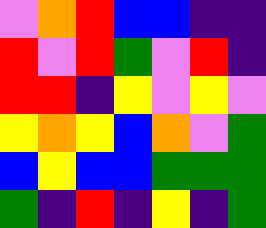[["violet", "orange", "red", "blue", "blue", "indigo", "indigo"], ["red", "violet", "red", "green", "violet", "red", "indigo"], ["red", "red", "indigo", "yellow", "violet", "yellow", "violet"], ["yellow", "orange", "yellow", "blue", "orange", "violet", "green"], ["blue", "yellow", "blue", "blue", "green", "green", "green"], ["green", "indigo", "red", "indigo", "yellow", "indigo", "green"]]